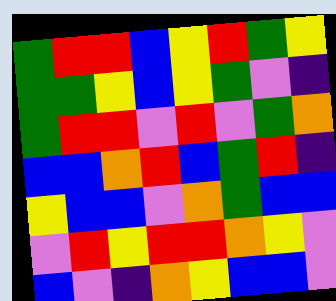[["green", "red", "red", "blue", "yellow", "red", "green", "yellow"], ["green", "green", "yellow", "blue", "yellow", "green", "violet", "indigo"], ["green", "red", "red", "violet", "red", "violet", "green", "orange"], ["blue", "blue", "orange", "red", "blue", "green", "red", "indigo"], ["yellow", "blue", "blue", "violet", "orange", "green", "blue", "blue"], ["violet", "red", "yellow", "red", "red", "orange", "yellow", "violet"], ["blue", "violet", "indigo", "orange", "yellow", "blue", "blue", "violet"]]